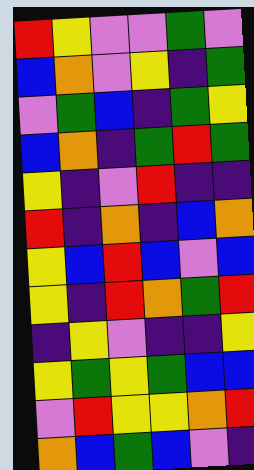[["red", "yellow", "violet", "violet", "green", "violet"], ["blue", "orange", "violet", "yellow", "indigo", "green"], ["violet", "green", "blue", "indigo", "green", "yellow"], ["blue", "orange", "indigo", "green", "red", "green"], ["yellow", "indigo", "violet", "red", "indigo", "indigo"], ["red", "indigo", "orange", "indigo", "blue", "orange"], ["yellow", "blue", "red", "blue", "violet", "blue"], ["yellow", "indigo", "red", "orange", "green", "red"], ["indigo", "yellow", "violet", "indigo", "indigo", "yellow"], ["yellow", "green", "yellow", "green", "blue", "blue"], ["violet", "red", "yellow", "yellow", "orange", "red"], ["orange", "blue", "green", "blue", "violet", "indigo"]]